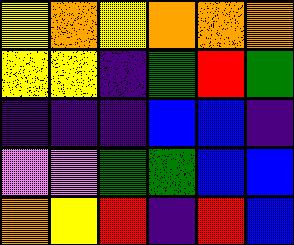[["yellow", "orange", "yellow", "orange", "orange", "orange"], ["yellow", "yellow", "indigo", "green", "red", "green"], ["indigo", "indigo", "indigo", "blue", "blue", "indigo"], ["violet", "violet", "green", "green", "blue", "blue"], ["orange", "yellow", "red", "indigo", "red", "blue"]]